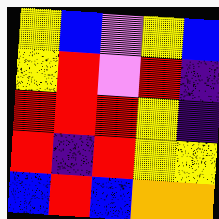[["yellow", "blue", "violet", "yellow", "blue"], ["yellow", "red", "violet", "red", "indigo"], ["red", "red", "red", "yellow", "indigo"], ["red", "indigo", "red", "yellow", "yellow"], ["blue", "red", "blue", "orange", "orange"]]